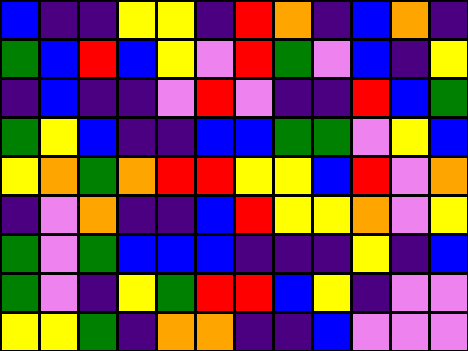[["blue", "indigo", "indigo", "yellow", "yellow", "indigo", "red", "orange", "indigo", "blue", "orange", "indigo"], ["green", "blue", "red", "blue", "yellow", "violet", "red", "green", "violet", "blue", "indigo", "yellow"], ["indigo", "blue", "indigo", "indigo", "violet", "red", "violet", "indigo", "indigo", "red", "blue", "green"], ["green", "yellow", "blue", "indigo", "indigo", "blue", "blue", "green", "green", "violet", "yellow", "blue"], ["yellow", "orange", "green", "orange", "red", "red", "yellow", "yellow", "blue", "red", "violet", "orange"], ["indigo", "violet", "orange", "indigo", "indigo", "blue", "red", "yellow", "yellow", "orange", "violet", "yellow"], ["green", "violet", "green", "blue", "blue", "blue", "indigo", "indigo", "indigo", "yellow", "indigo", "blue"], ["green", "violet", "indigo", "yellow", "green", "red", "red", "blue", "yellow", "indigo", "violet", "violet"], ["yellow", "yellow", "green", "indigo", "orange", "orange", "indigo", "indigo", "blue", "violet", "violet", "violet"]]